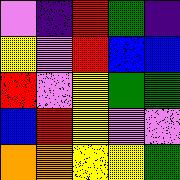[["violet", "indigo", "red", "green", "indigo"], ["yellow", "violet", "red", "blue", "blue"], ["red", "violet", "yellow", "green", "green"], ["blue", "red", "yellow", "violet", "violet"], ["orange", "orange", "yellow", "yellow", "green"]]